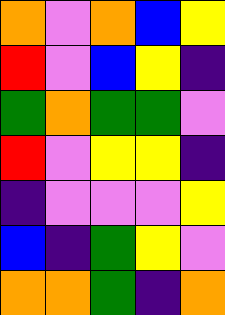[["orange", "violet", "orange", "blue", "yellow"], ["red", "violet", "blue", "yellow", "indigo"], ["green", "orange", "green", "green", "violet"], ["red", "violet", "yellow", "yellow", "indigo"], ["indigo", "violet", "violet", "violet", "yellow"], ["blue", "indigo", "green", "yellow", "violet"], ["orange", "orange", "green", "indigo", "orange"]]